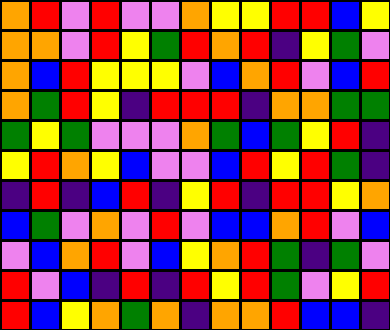[["orange", "red", "violet", "red", "violet", "violet", "orange", "yellow", "yellow", "red", "red", "blue", "yellow"], ["orange", "orange", "violet", "red", "yellow", "green", "red", "orange", "red", "indigo", "yellow", "green", "violet"], ["orange", "blue", "red", "yellow", "yellow", "yellow", "violet", "blue", "orange", "red", "violet", "blue", "red"], ["orange", "green", "red", "yellow", "indigo", "red", "red", "red", "indigo", "orange", "orange", "green", "green"], ["green", "yellow", "green", "violet", "violet", "violet", "orange", "green", "blue", "green", "yellow", "red", "indigo"], ["yellow", "red", "orange", "yellow", "blue", "violet", "violet", "blue", "red", "yellow", "red", "green", "indigo"], ["indigo", "red", "indigo", "blue", "red", "indigo", "yellow", "red", "indigo", "red", "red", "yellow", "orange"], ["blue", "green", "violet", "orange", "violet", "red", "violet", "blue", "blue", "orange", "red", "violet", "blue"], ["violet", "blue", "orange", "red", "violet", "blue", "yellow", "orange", "red", "green", "indigo", "green", "violet"], ["red", "violet", "blue", "indigo", "red", "indigo", "red", "yellow", "red", "green", "violet", "yellow", "red"], ["red", "blue", "yellow", "orange", "green", "orange", "indigo", "orange", "orange", "red", "blue", "blue", "indigo"]]